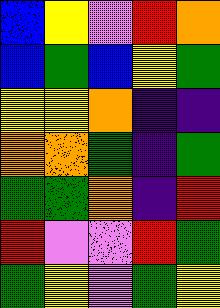[["blue", "yellow", "violet", "red", "orange"], ["blue", "green", "blue", "yellow", "green"], ["yellow", "yellow", "orange", "indigo", "indigo"], ["orange", "orange", "green", "indigo", "green"], ["green", "green", "orange", "indigo", "red"], ["red", "violet", "violet", "red", "green"], ["green", "yellow", "violet", "green", "yellow"]]